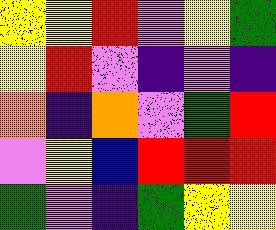[["yellow", "yellow", "red", "violet", "yellow", "green"], ["yellow", "red", "violet", "indigo", "violet", "indigo"], ["orange", "indigo", "orange", "violet", "green", "red"], ["violet", "yellow", "blue", "red", "red", "red"], ["green", "violet", "indigo", "green", "yellow", "yellow"]]